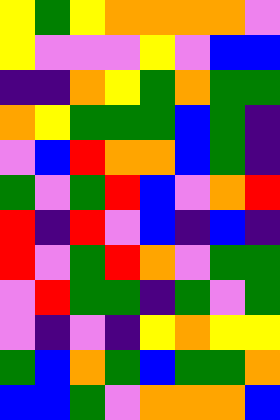[["yellow", "green", "yellow", "orange", "orange", "orange", "orange", "violet"], ["yellow", "violet", "violet", "violet", "yellow", "violet", "blue", "blue"], ["indigo", "indigo", "orange", "yellow", "green", "orange", "green", "green"], ["orange", "yellow", "green", "green", "green", "blue", "green", "indigo"], ["violet", "blue", "red", "orange", "orange", "blue", "green", "indigo"], ["green", "violet", "green", "red", "blue", "violet", "orange", "red"], ["red", "indigo", "red", "violet", "blue", "indigo", "blue", "indigo"], ["red", "violet", "green", "red", "orange", "violet", "green", "green"], ["violet", "red", "green", "green", "indigo", "green", "violet", "green"], ["violet", "indigo", "violet", "indigo", "yellow", "orange", "yellow", "yellow"], ["green", "blue", "orange", "green", "blue", "green", "green", "orange"], ["blue", "blue", "green", "violet", "orange", "orange", "orange", "blue"]]